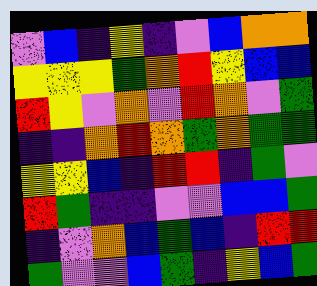[["violet", "blue", "indigo", "yellow", "indigo", "violet", "blue", "orange", "orange"], ["yellow", "yellow", "yellow", "green", "orange", "red", "yellow", "blue", "blue"], ["red", "yellow", "violet", "orange", "violet", "red", "orange", "violet", "green"], ["indigo", "indigo", "orange", "red", "orange", "green", "orange", "green", "green"], ["yellow", "yellow", "blue", "indigo", "red", "red", "indigo", "green", "violet"], ["red", "green", "indigo", "indigo", "violet", "violet", "blue", "blue", "green"], ["indigo", "violet", "orange", "blue", "green", "blue", "indigo", "red", "red"], ["green", "violet", "violet", "blue", "green", "indigo", "yellow", "blue", "green"]]